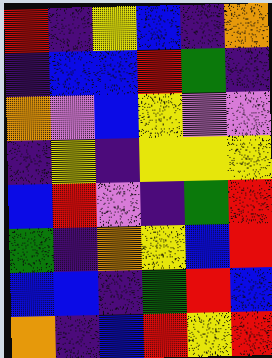[["red", "indigo", "yellow", "blue", "indigo", "orange"], ["indigo", "blue", "blue", "red", "green", "indigo"], ["orange", "violet", "blue", "yellow", "violet", "violet"], ["indigo", "yellow", "indigo", "yellow", "yellow", "yellow"], ["blue", "red", "violet", "indigo", "green", "red"], ["green", "indigo", "orange", "yellow", "blue", "red"], ["blue", "blue", "indigo", "green", "red", "blue"], ["orange", "indigo", "blue", "red", "yellow", "red"]]